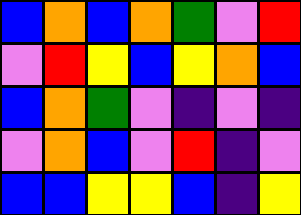[["blue", "orange", "blue", "orange", "green", "violet", "red"], ["violet", "red", "yellow", "blue", "yellow", "orange", "blue"], ["blue", "orange", "green", "violet", "indigo", "violet", "indigo"], ["violet", "orange", "blue", "violet", "red", "indigo", "violet"], ["blue", "blue", "yellow", "yellow", "blue", "indigo", "yellow"]]